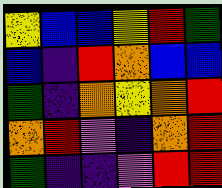[["yellow", "blue", "blue", "yellow", "red", "green"], ["blue", "indigo", "red", "orange", "blue", "blue"], ["green", "indigo", "orange", "yellow", "orange", "red"], ["orange", "red", "violet", "indigo", "orange", "red"], ["green", "indigo", "indigo", "violet", "red", "red"]]